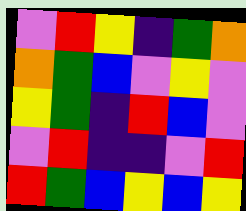[["violet", "red", "yellow", "indigo", "green", "orange"], ["orange", "green", "blue", "violet", "yellow", "violet"], ["yellow", "green", "indigo", "red", "blue", "violet"], ["violet", "red", "indigo", "indigo", "violet", "red"], ["red", "green", "blue", "yellow", "blue", "yellow"]]